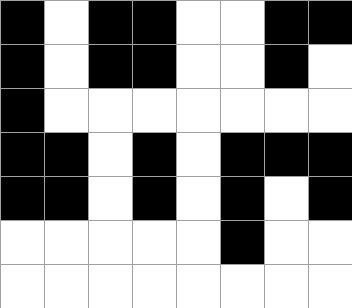[["black", "white", "black", "black", "white", "white", "black", "black"], ["black", "white", "black", "black", "white", "white", "black", "white"], ["black", "white", "white", "white", "white", "white", "white", "white"], ["black", "black", "white", "black", "white", "black", "black", "black"], ["black", "black", "white", "black", "white", "black", "white", "black"], ["white", "white", "white", "white", "white", "black", "white", "white"], ["white", "white", "white", "white", "white", "white", "white", "white"]]